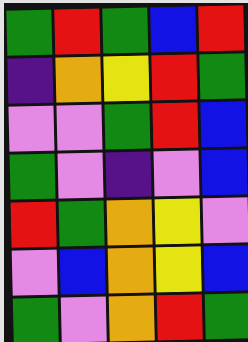[["green", "red", "green", "blue", "red"], ["indigo", "orange", "yellow", "red", "green"], ["violet", "violet", "green", "red", "blue"], ["green", "violet", "indigo", "violet", "blue"], ["red", "green", "orange", "yellow", "violet"], ["violet", "blue", "orange", "yellow", "blue"], ["green", "violet", "orange", "red", "green"]]